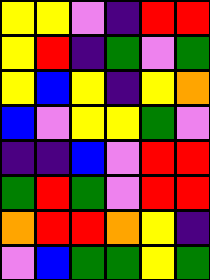[["yellow", "yellow", "violet", "indigo", "red", "red"], ["yellow", "red", "indigo", "green", "violet", "green"], ["yellow", "blue", "yellow", "indigo", "yellow", "orange"], ["blue", "violet", "yellow", "yellow", "green", "violet"], ["indigo", "indigo", "blue", "violet", "red", "red"], ["green", "red", "green", "violet", "red", "red"], ["orange", "red", "red", "orange", "yellow", "indigo"], ["violet", "blue", "green", "green", "yellow", "green"]]